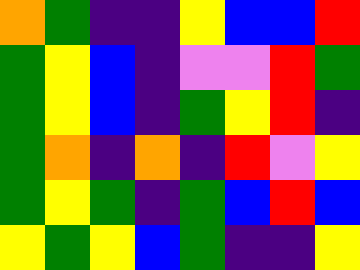[["orange", "green", "indigo", "indigo", "yellow", "blue", "blue", "red"], ["green", "yellow", "blue", "indigo", "violet", "violet", "red", "green"], ["green", "yellow", "blue", "indigo", "green", "yellow", "red", "indigo"], ["green", "orange", "indigo", "orange", "indigo", "red", "violet", "yellow"], ["green", "yellow", "green", "indigo", "green", "blue", "red", "blue"], ["yellow", "green", "yellow", "blue", "green", "indigo", "indigo", "yellow"]]